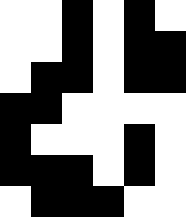[["white", "white", "black", "white", "black", "white"], ["white", "white", "black", "white", "black", "black"], ["white", "black", "black", "white", "black", "black"], ["black", "black", "white", "white", "white", "white"], ["black", "white", "white", "white", "black", "white"], ["black", "black", "black", "white", "black", "white"], ["white", "black", "black", "black", "white", "white"]]